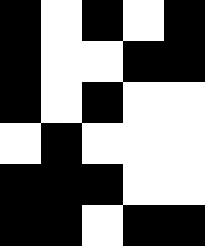[["black", "white", "black", "white", "black"], ["black", "white", "white", "black", "black"], ["black", "white", "black", "white", "white"], ["white", "black", "white", "white", "white"], ["black", "black", "black", "white", "white"], ["black", "black", "white", "black", "black"]]